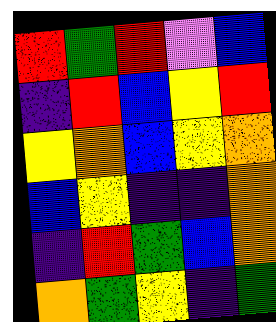[["red", "green", "red", "violet", "blue"], ["indigo", "red", "blue", "yellow", "red"], ["yellow", "orange", "blue", "yellow", "orange"], ["blue", "yellow", "indigo", "indigo", "orange"], ["indigo", "red", "green", "blue", "orange"], ["orange", "green", "yellow", "indigo", "green"]]